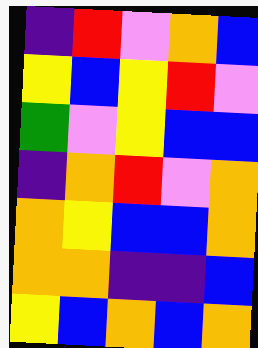[["indigo", "red", "violet", "orange", "blue"], ["yellow", "blue", "yellow", "red", "violet"], ["green", "violet", "yellow", "blue", "blue"], ["indigo", "orange", "red", "violet", "orange"], ["orange", "yellow", "blue", "blue", "orange"], ["orange", "orange", "indigo", "indigo", "blue"], ["yellow", "blue", "orange", "blue", "orange"]]